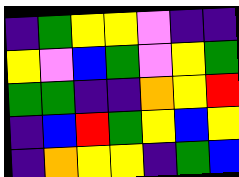[["indigo", "green", "yellow", "yellow", "violet", "indigo", "indigo"], ["yellow", "violet", "blue", "green", "violet", "yellow", "green"], ["green", "green", "indigo", "indigo", "orange", "yellow", "red"], ["indigo", "blue", "red", "green", "yellow", "blue", "yellow"], ["indigo", "orange", "yellow", "yellow", "indigo", "green", "blue"]]